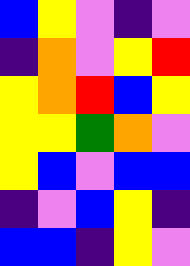[["blue", "yellow", "violet", "indigo", "violet"], ["indigo", "orange", "violet", "yellow", "red"], ["yellow", "orange", "red", "blue", "yellow"], ["yellow", "yellow", "green", "orange", "violet"], ["yellow", "blue", "violet", "blue", "blue"], ["indigo", "violet", "blue", "yellow", "indigo"], ["blue", "blue", "indigo", "yellow", "violet"]]